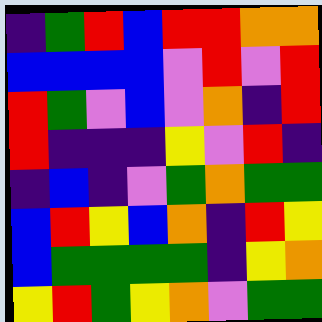[["indigo", "green", "red", "blue", "red", "red", "orange", "orange"], ["blue", "blue", "blue", "blue", "violet", "red", "violet", "red"], ["red", "green", "violet", "blue", "violet", "orange", "indigo", "red"], ["red", "indigo", "indigo", "indigo", "yellow", "violet", "red", "indigo"], ["indigo", "blue", "indigo", "violet", "green", "orange", "green", "green"], ["blue", "red", "yellow", "blue", "orange", "indigo", "red", "yellow"], ["blue", "green", "green", "green", "green", "indigo", "yellow", "orange"], ["yellow", "red", "green", "yellow", "orange", "violet", "green", "green"]]